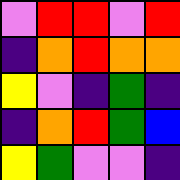[["violet", "red", "red", "violet", "red"], ["indigo", "orange", "red", "orange", "orange"], ["yellow", "violet", "indigo", "green", "indigo"], ["indigo", "orange", "red", "green", "blue"], ["yellow", "green", "violet", "violet", "indigo"]]